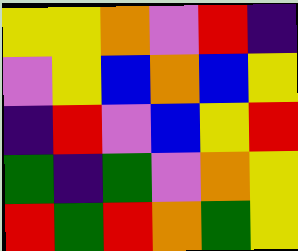[["yellow", "yellow", "orange", "violet", "red", "indigo"], ["violet", "yellow", "blue", "orange", "blue", "yellow"], ["indigo", "red", "violet", "blue", "yellow", "red"], ["green", "indigo", "green", "violet", "orange", "yellow"], ["red", "green", "red", "orange", "green", "yellow"]]